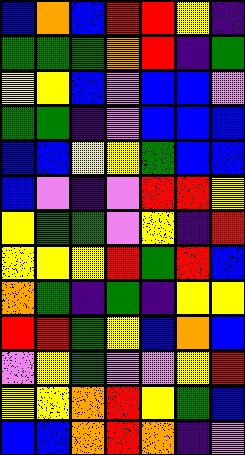[["blue", "orange", "blue", "red", "red", "yellow", "indigo"], ["green", "green", "green", "orange", "red", "indigo", "green"], ["yellow", "yellow", "blue", "violet", "blue", "blue", "violet"], ["green", "green", "indigo", "violet", "blue", "blue", "blue"], ["blue", "blue", "yellow", "yellow", "green", "blue", "blue"], ["blue", "violet", "indigo", "violet", "red", "red", "yellow"], ["yellow", "green", "green", "violet", "yellow", "indigo", "red"], ["yellow", "yellow", "yellow", "red", "green", "red", "blue"], ["orange", "green", "indigo", "green", "indigo", "yellow", "yellow"], ["red", "red", "green", "yellow", "blue", "orange", "blue"], ["violet", "yellow", "green", "violet", "violet", "yellow", "red"], ["yellow", "yellow", "orange", "red", "yellow", "green", "blue"], ["blue", "blue", "orange", "red", "orange", "indigo", "violet"]]